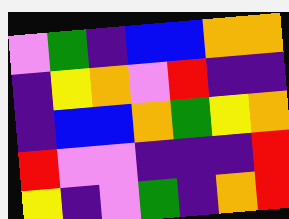[["violet", "green", "indigo", "blue", "blue", "orange", "orange"], ["indigo", "yellow", "orange", "violet", "red", "indigo", "indigo"], ["indigo", "blue", "blue", "orange", "green", "yellow", "orange"], ["red", "violet", "violet", "indigo", "indigo", "indigo", "red"], ["yellow", "indigo", "violet", "green", "indigo", "orange", "red"]]